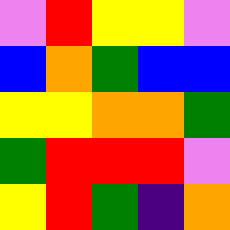[["violet", "red", "yellow", "yellow", "violet"], ["blue", "orange", "green", "blue", "blue"], ["yellow", "yellow", "orange", "orange", "green"], ["green", "red", "red", "red", "violet"], ["yellow", "red", "green", "indigo", "orange"]]